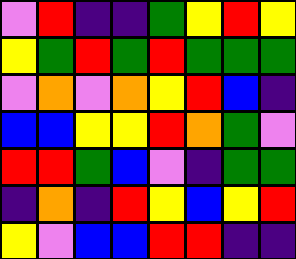[["violet", "red", "indigo", "indigo", "green", "yellow", "red", "yellow"], ["yellow", "green", "red", "green", "red", "green", "green", "green"], ["violet", "orange", "violet", "orange", "yellow", "red", "blue", "indigo"], ["blue", "blue", "yellow", "yellow", "red", "orange", "green", "violet"], ["red", "red", "green", "blue", "violet", "indigo", "green", "green"], ["indigo", "orange", "indigo", "red", "yellow", "blue", "yellow", "red"], ["yellow", "violet", "blue", "blue", "red", "red", "indigo", "indigo"]]